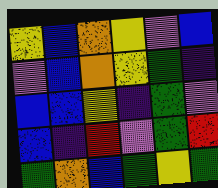[["yellow", "blue", "orange", "yellow", "violet", "blue"], ["violet", "blue", "orange", "yellow", "green", "indigo"], ["blue", "blue", "yellow", "indigo", "green", "violet"], ["blue", "indigo", "red", "violet", "green", "red"], ["green", "orange", "blue", "green", "yellow", "green"]]